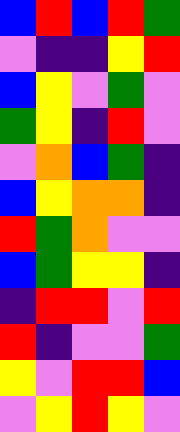[["blue", "red", "blue", "red", "green"], ["violet", "indigo", "indigo", "yellow", "red"], ["blue", "yellow", "violet", "green", "violet"], ["green", "yellow", "indigo", "red", "violet"], ["violet", "orange", "blue", "green", "indigo"], ["blue", "yellow", "orange", "orange", "indigo"], ["red", "green", "orange", "violet", "violet"], ["blue", "green", "yellow", "yellow", "indigo"], ["indigo", "red", "red", "violet", "red"], ["red", "indigo", "violet", "violet", "green"], ["yellow", "violet", "red", "red", "blue"], ["violet", "yellow", "red", "yellow", "violet"]]